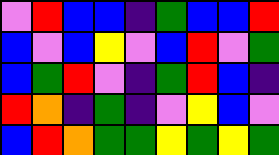[["violet", "red", "blue", "blue", "indigo", "green", "blue", "blue", "red"], ["blue", "violet", "blue", "yellow", "violet", "blue", "red", "violet", "green"], ["blue", "green", "red", "violet", "indigo", "green", "red", "blue", "indigo"], ["red", "orange", "indigo", "green", "indigo", "violet", "yellow", "blue", "violet"], ["blue", "red", "orange", "green", "green", "yellow", "green", "yellow", "green"]]